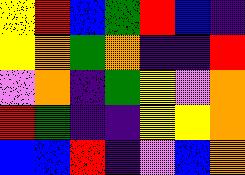[["yellow", "red", "blue", "green", "red", "blue", "indigo"], ["yellow", "orange", "green", "orange", "indigo", "indigo", "red"], ["violet", "orange", "indigo", "green", "yellow", "violet", "orange"], ["red", "green", "indigo", "indigo", "yellow", "yellow", "orange"], ["blue", "blue", "red", "indigo", "violet", "blue", "orange"]]